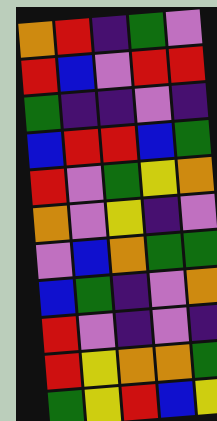[["orange", "red", "indigo", "green", "violet"], ["red", "blue", "violet", "red", "red"], ["green", "indigo", "indigo", "violet", "indigo"], ["blue", "red", "red", "blue", "green"], ["red", "violet", "green", "yellow", "orange"], ["orange", "violet", "yellow", "indigo", "violet"], ["violet", "blue", "orange", "green", "green"], ["blue", "green", "indigo", "violet", "orange"], ["red", "violet", "indigo", "violet", "indigo"], ["red", "yellow", "orange", "orange", "green"], ["green", "yellow", "red", "blue", "yellow"]]